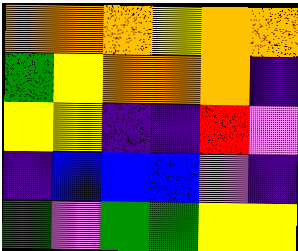[["orange", "orange", "orange", "yellow", "orange", "orange"], ["green", "yellow", "orange", "orange", "orange", "indigo"], ["yellow", "yellow", "indigo", "indigo", "red", "violet"], ["indigo", "blue", "blue", "blue", "violet", "indigo"], ["green", "violet", "green", "green", "yellow", "yellow"]]